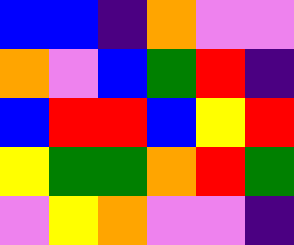[["blue", "blue", "indigo", "orange", "violet", "violet"], ["orange", "violet", "blue", "green", "red", "indigo"], ["blue", "red", "red", "blue", "yellow", "red"], ["yellow", "green", "green", "orange", "red", "green"], ["violet", "yellow", "orange", "violet", "violet", "indigo"]]